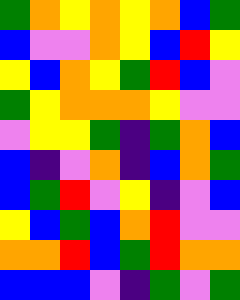[["green", "orange", "yellow", "orange", "yellow", "orange", "blue", "green"], ["blue", "violet", "violet", "orange", "yellow", "blue", "red", "yellow"], ["yellow", "blue", "orange", "yellow", "green", "red", "blue", "violet"], ["green", "yellow", "orange", "orange", "orange", "yellow", "violet", "violet"], ["violet", "yellow", "yellow", "green", "indigo", "green", "orange", "blue"], ["blue", "indigo", "violet", "orange", "indigo", "blue", "orange", "green"], ["blue", "green", "red", "violet", "yellow", "indigo", "violet", "blue"], ["yellow", "blue", "green", "blue", "orange", "red", "violet", "violet"], ["orange", "orange", "red", "blue", "green", "red", "orange", "orange"], ["blue", "blue", "blue", "violet", "indigo", "green", "violet", "green"]]